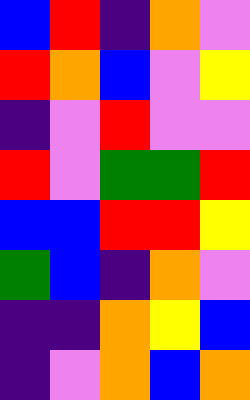[["blue", "red", "indigo", "orange", "violet"], ["red", "orange", "blue", "violet", "yellow"], ["indigo", "violet", "red", "violet", "violet"], ["red", "violet", "green", "green", "red"], ["blue", "blue", "red", "red", "yellow"], ["green", "blue", "indigo", "orange", "violet"], ["indigo", "indigo", "orange", "yellow", "blue"], ["indigo", "violet", "orange", "blue", "orange"]]